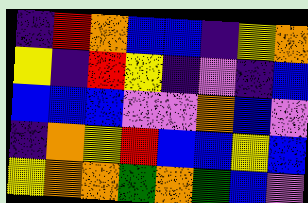[["indigo", "red", "orange", "blue", "blue", "indigo", "yellow", "orange"], ["yellow", "indigo", "red", "yellow", "indigo", "violet", "indigo", "blue"], ["blue", "blue", "blue", "violet", "violet", "orange", "blue", "violet"], ["indigo", "orange", "yellow", "red", "blue", "blue", "yellow", "blue"], ["yellow", "orange", "orange", "green", "orange", "green", "blue", "violet"]]